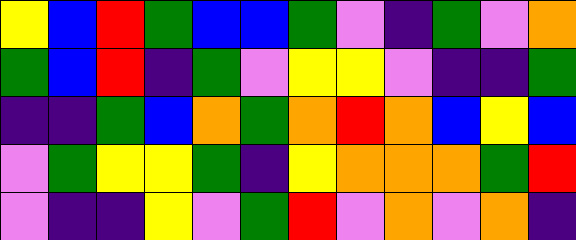[["yellow", "blue", "red", "green", "blue", "blue", "green", "violet", "indigo", "green", "violet", "orange"], ["green", "blue", "red", "indigo", "green", "violet", "yellow", "yellow", "violet", "indigo", "indigo", "green"], ["indigo", "indigo", "green", "blue", "orange", "green", "orange", "red", "orange", "blue", "yellow", "blue"], ["violet", "green", "yellow", "yellow", "green", "indigo", "yellow", "orange", "orange", "orange", "green", "red"], ["violet", "indigo", "indigo", "yellow", "violet", "green", "red", "violet", "orange", "violet", "orange", "indigo"]]